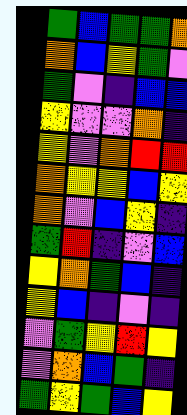[["green", "blue", "green", "green", "orange"], ["orange", "blue", "yellow", "green", "violet"], ["green", "violet", "indigo", "blue", "blue"], ["yellow", "violet", "violet", "orange", "indigo"], ["yellow", "violet", "orange", "red", "red"], ["orange", "yellow", "yellow", "blue", "yellow"], ["orange", "violet", "blue", "yellow", "indigo"], ["green", "red", "indigo", "violet", "blue"], ["yellow", "orange", "green", "blue", "indigo"], ["yellow", "blue", "indigo", "violet", "indigo"], ["violet", "green", "yellow", "red", "yellow"], ["violet", "orange", "blue", "green", "indigo"], ["green", "yellow", "green", "blue", "yellow"]]